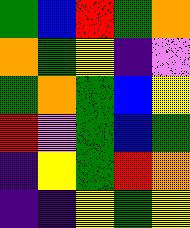[["green", "blue", "red", "green", "orange"], ["orange", "green", "yellow", "indigo", "violet"], ["green", "orange", "green", "blue", "yellow"], ["red", "violet", "green", "blue", "green"], ["indigo", "yellow", "green", "red", "orange"], ["indigo", "indigo", "yellow", "green", "yellow"]]